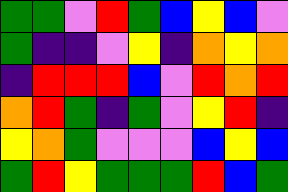[["green", "green", "violet", "red", "green", "blue", "yellow", "blue", "violet"], ["green", "indigo", "indigo", "violet", "yellow", "indigo", "orange", "yellow", "orange"], ["indigo", "red", "red", "red", "blue", "violet", "red", "orange", "red"], ["orange", "red", "green", "indigo", "green", "violet", "yellow", "red", "indigo"], ["yellow", "orange", "green", "violet", "violet", "violet", "blue", "yellow", "blue"], ["green", "red", "yellow", "green", "green", "green", "red", "blue", "green"]]